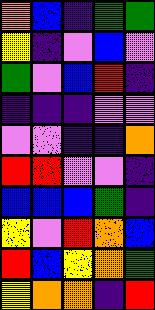[["orange", "blue", "indigo", "green", "green"], ["yellow", "indigo", "violet", "blue", "violet"], ["green", "violet", "blue", "red", "indigo"], ["indigo", "indigo", "indigo", "violet", "violet"], ["violet", "violet", "indigo", "indigo", "orange"], ["red", "red", "violet", "violet", "indigo"], ["blue", "blue", "blue", "green", "indigo"], ["yellow", "violet", "red", "orange", "blue"], ["red", "blue", "yellow", "orange", "green"], ["yellow", "orange", "orange", "indigo", "red"]]